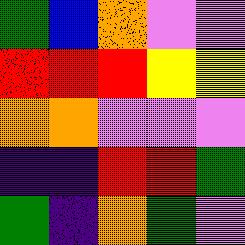[["green", "blue", "orange", "violet", "violet"], ["red", "red", "red", "yellow", "yellow"], ["orange", "orange", "violet", "violet", "violet"], ["indigo", "indigo", "red", "red", "green"], ["green", "indigo", "orange", "green", "violet"]]